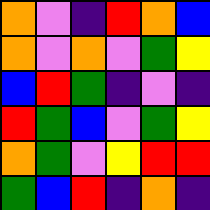[["orange", "violet", "indigo", "red", "orange", "blue"], ["orange", "violet", "orange", "violet", "green", "yellow"], ["blue", "red", "green", "indigo", "violet", "indigo"], ["red", "green", "blue", "violet", "green", "yellow"], ["orange", "green", "violet", "yellow", "red", "red"], ["green", "blue", "red", "indigo", "orange", "indigo"]]